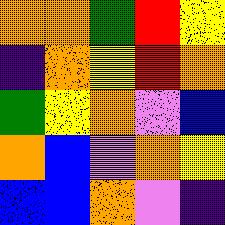[["orange", "orange", "green", "red", "yellow"], ["indigo", "orange", "yellow", "red", "orange"], ["green", "yellow", "orange", "violet", "blue"], ["orange", "blue", "violet", "orange", "yellow"], ["blue", "blue", "orange", "violet", "indigo"]]